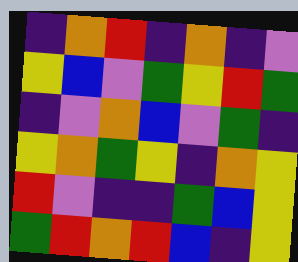[["indigo", "orange", "red", "indigo", "orange", "indigo", "violet"], ["yellow", "blue", "violet", "green", "yellow", "red", "green"], ["indigo", "violet", "orange", "blue", "violet", "green", "indigo"], ["yellow", "orange", "green", "yellow", "indigo", "orange", "yellow"], ["red", "violet", "indigo", "indigo", "green", "blue", "yellow"], ["green", "red", "orange", "red", "blue", "indigo", "yellow"]]